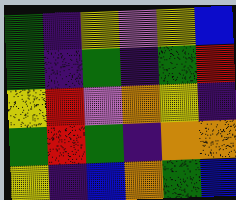[["green", "indigo", "yellow", "violet", "yellow", "blue"], ["green", "indigo", "green", "indigo", "green", "red"], ["yellow", "red", "violet", "orange", "yellow", "indigo"], ["green", "red", "green", "indigo", "orange", "orange"], ["yellow", "indigo", "blue", "orange", "green", "blue"]]